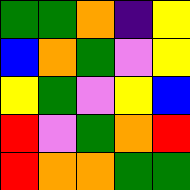[["green", "green", "orange", "indigo", "yellow"], ["blue", "orange", "green", "violet", "yellow"], ["yellow", "green", "violet", "yellow", "blue"], ["red", "violet", "green", "orange", "red"], ["red", "orange", "orange", "green", "green"]]